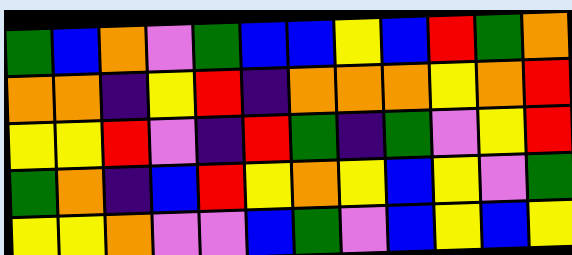[["green", "blue", "orange", "violet", "green", "blue", "blue", "yellow", "blue", "red", "green", "orange"], ["orange", "orange", "indigo", "yellow", "red", "indigo", "orange", "orange", "orange", "yellow", "orange", "red"], ["yellow", "yellow", "red", "violet", "indigo", "red", "green", "indigo", "green", "violet", "yellow", "red"], ["green", "orange", "indigo", "blue", "red", "yellow", "orange", "yellow", "blue", "yellow", "violet", "green"], ["yellow", "yellow", "orange", "violet", "violet", "blue", "green", "violet", "blue", "yellow", "blue", "yellow"]]